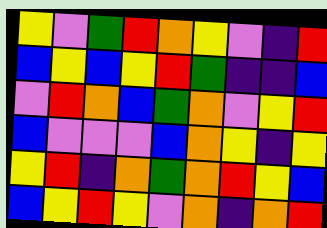[["yellow", "violet", "green", "red", "orange", "yellow", "violet", "indigo", "red"], ["blue", "yellow", "blue", "yellow", "red", "green", "indigo", "indigo", "blue"], ["violet", "red", "orange", "blue", "green", "orange", "violet", "yellow", "red"], ["blue", "violet", "violet", "violet", "blue", "orange", "yellow", "indigo", "yellow"], ["yellow", "red", "indigo", "orange", "green", "orange", "red", "yellow", "blue"], ["blue", "yellow", "red", "yellow", "violet", "orange", "indigo", "orange", "red"]]